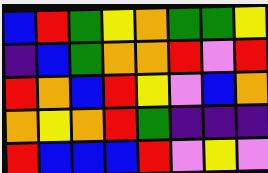[["blue", "red", "green", "yellow", "orange", "green", "green", "yellow"], ["indigo", "blue", "green", "orange", "orange", "red", "violet", "red"], ["red", "orange", "blue", "red", "yellow", "violet", "blue", "orange"], ["orange", "yellow", "orange", "red", "green", "indigo", "indigo", "indigo"], ["red", "blue", "blue", "blue", "red", "violet", "yellow", "violet"]]